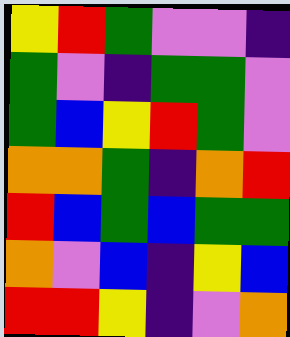[["yellow", "red", "green", "violet", "violet", "indigo"], ["green", "violet", "indigo", "green", "green", "violet"], ["green", "blue", "yellow", "red", "green", "violet"], ["orange", "orange", "green", "indigo", "orange", "red"], ["red", "blue", "green", "blue", "green", "green"], ["orange", "violet", "blue", "indigo", "yellow", "blue"], ["red", "red", "yellow", "indigo", "violet", "orange"]]